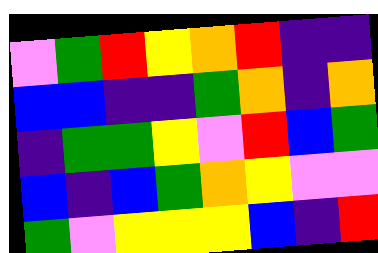[["violet", "green", "red", "yellow", "orange", "red", "indigo", "indigo"], ["blue", "blue", "indigo", "indigo", "green", "orange", "indigo", "orange"], ["indigo", "green", "green", "yellow", "violet", "red", "blue", "green"], ["blue", "indigo", "blue", "green", "orange", "yellow", "violet", "violet"], ["green", "violet", "yellow", "yellow", "yellow", "blue", "indigo", "red"]]